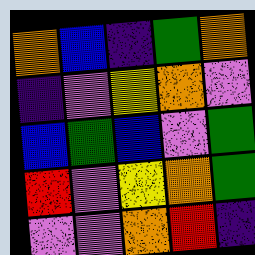[["orange", "blue", "indigo", "green", "orange"], ["indigo", "violet", "yellow", "orange", "violet"], ["blue", "green", "blue", "violet", "green"], ["red", "violet", "yellow", "orange", "green"], ["violet", "violet", "orange", "red", "indigo"]]